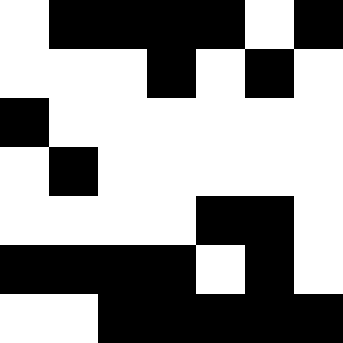[["white", "black", "black", "black", "black", "white", "black"], ["white", "white", "white", "black", "white", "black", "white"], ["black", "white", "white", "white", "white", "white", "white"], ["white", "black", "white", "white", "white", "white", "white"], ["white", "white", "white", "white", "black", "black", "white"], ["black", "black", "black", "black", "white", "black", "white"], ["white", "white", "black", "black", "black", "black", "black"]]